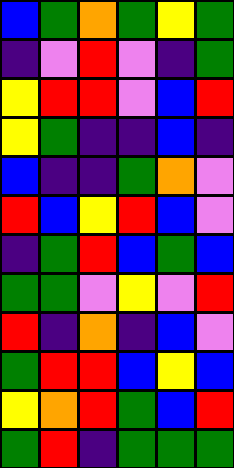[["blue", "green", "orange", "green", "yellow", "green"], ["indigo", "violet", "red", "violet", "indigo", "green"], ["yellow", "red", "red", "violet", "blue", "red"], ["yellow", "green", "indigo", "indigo", "blue", "indigo"], ["blue", "indigo", "indigo", "green", "orange", "violet"], ["red", "blue", "yellow", "red", "blue", "violet"], ["indigo", "green", "red", "blue", "green", "blue"], ["green", "green", "violet", "yellow", "violet", "red"], ["red", "indigo", "orange", "indigo", "blue", "violet"], ["green", "red", "red", "blue", "yellow", "blue"], ["yellow", "orange", "red", "green", "blue", "red"], ["green", "red", "indigo", "green", "green", "green"]]